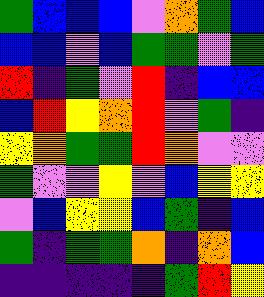[["green", "blue", "blue", "blue", "violet", "orange", "green", "blue"], ["blue", "blue", "violet", "blue", "green", "green", "violet", "green"], ["red", "indigo", "green", "violet", "red", "indigo", "blue", "blue"], ["blue", "red", "yellow", "orange", "red", "violet", "green", "indigo"], ["yellow", "orange", "green", "green", "red", "orange", "violet", "violet"], ["green", "violet", "violet", "yellow", "violet", "blue", "yellow", "yellow"], ["violet", "blue", "yellow", "yellow", "blue", "green", "indigo", "blue"], ["green", "indigo", "green", "green", "orange", "indigo", "orange", "blue"], ["indigo", "indigo", "indigo", "indigo", "indigo", "green", "red", "yellow"]]